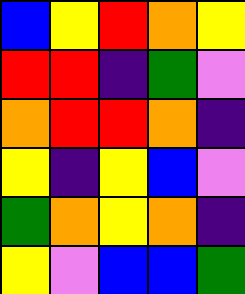[["blue", "yellow", "red", "orange", "yellow"], ["red", "red", "indigo", "green", "violet"], ["orange", "red", "red", "orange", "indigo"], ["yellow", "indigo", "yellow", "blue", "violet"], ["green", "orange", "yellow", "orange", "indigo"], ["yellow", "violet", "blue", "blue", "green"]]